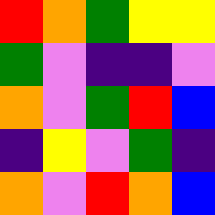[["red", "orange", "green", "yellow", "yellow"], ["green", "violet", "indigo", "indigo", "violet"], ["orange", "violet", "green", "red", "blue"], ["indigo", "yellow", "violet", "green", "indigo"], ["orange", "violet", "red", "orange", "blue"]]